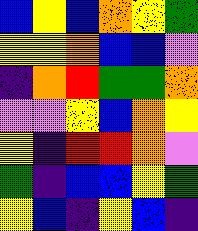[["blue", "yellow", "blue", "orange", "yellow", "green"], ["yellow", "yellow", "orange", "blue", "blue", "violet"], ["indigo", "orange", "red", "green", "green", "orange"], ["violet", "violet", "yellow", "blue", "orange", "yellow"], ["yellow", "indigo", "red", "red", "orange", "violet"], ["green", "indigo", "blue", "blue", "yellow", "green"], ["yellow", "blue", "indigo", "yellow", "blue", "indigo"]]